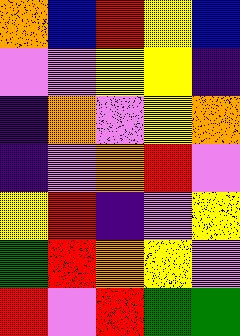[["orange", "blue", "red", "yellow", "blue"], ["violet", "violet", "yellow", "yellow", "indigo"], ["indigo", "orange", "violet", "yellow", "orange"], ["indigo", "violet", "orange", "red", "violet"], ["yellow", "red", "indigo", "violet", "yellow"], ["green", "red", "orange", "yellow", "violet"], ["red", "violet", "red", "green", "green"]]